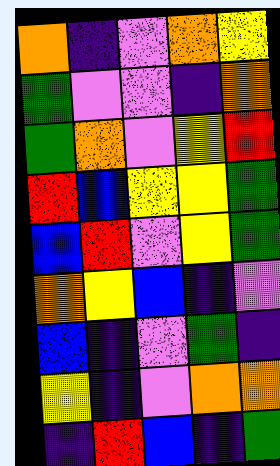[["orange", "indigo", "violet", "orange", "yellow"], ["green", "violet", "violet", "indigo", "orange"], ["green", "orange", "violet", "yellow", "red"], ["red", "blue", "yellow", "yellow", "green"], ["blue", "red", "violet", "yellow", "green"], ["orange", "yellow", "blue", "indigo", "violet"], ["blue", "indigo", "violet", "green", "indigo"], ["yellow", "indigo", "violet", "orange", "orange"], ["indigo", "red", "blue", "indigo", "green"]]